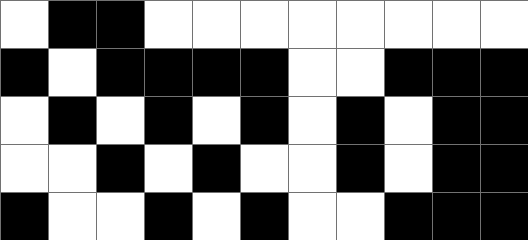[["white", "black", "black", "white", "white", "white", "white", "white", "white", "white", "white"], ["black", "white", "black", "black", "black", "black", "white", "white", "black", "black", "black"], ["white", "black", "white", "black", "white", "black", "white", "black", "white", "black", "black"], ["white", "white", "black", "white", "black", "white", "white", "black", "white", "black", "black"], ["black", "white", "white", "black", "white", "black", "white", "white", "black", "black", "black"]]